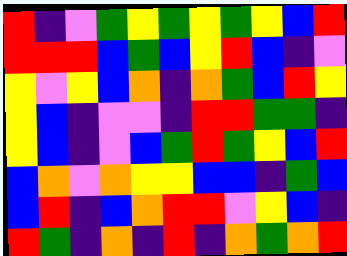[["red", "indigo", "violet", "green", "yellow", "green", "yellow", "green", "yellow", "blue", "red"], ["red", "red", "red", "blue", "green", "blue", "yellow", "red", "blue", "indigo", "violet"], ["yellow", "violet", "yellow", "blue", "orange", "indigo", "orange", "green", "blue", "red", "yellow"], ["yellow", "blue", "indigo", "violet", "violet", "indigo", "red", "red", "green", "green", "indigo"], ["yellow", "blue", "indigo", "violet", "blue", "green", "red", "green", "yellow", "blue", "red"], ["blue", "orange", "violet", "orange", "yellow", "yellow", "blue", "blue", "indigo", "green", "blue"], ["blue", "red", "indigo", "blue", "orange", "red", "red", "violet", "yellow", "blue", "indigo"], ["red", "green", "indigo", "orange", "indigo", "red", "indigo", "orange", "green", "orange", "red"]]